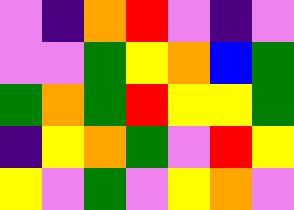[["violet", "indigo", "orange", "red", "violet", "indigo", "violet"], ["violet", "violet", "green", "yellow", "orange", "blue", "green"], ["green", "orange", "green", "red", "yellow", "yellow", "green"], ["indigo", "yellow", "orange", "green", "violet", "red", "yellow"], ["yellow", "violet", "green", "violet", "yellow", "orange", "violet"]]